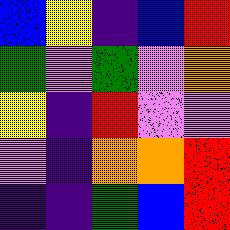[["blue", "yellow", "indigo", "blue", "red"], ["green", "violet", "green", "violet", "orange"], ["yellow", "indigo", "red", "violet", "violet"], ["violet", "indigo", "orange", "orange", "red"], ["indigo", "indigo", "green", "blue", "red"]]